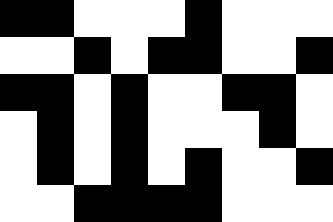[["black", "black", "white", "white", "white", "black", "white", "white", "white"], ["white", "white", "black", "white", "black", "black", "white", "white", "black"], ["black", "black", "white", "black", "white", "white", "black", "black", "white"], ["white", "black", "white", "black", "white", "white", "white", "black", "white"], ["white", "black", "white", "black", "white", "black", "white", "white", "black"], ["white", "white", "black", "black", "black", "black", "white", "white", "white"]]